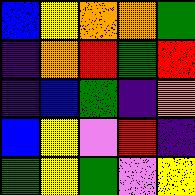[["blue", "yellow", "orange", "orange", "green"], ["indigo", "orange", "red", "green", "red"], ["indigo", "blue", "green", "indigo", "orange"], ["blue", "yellow", "violet", "red", "indigo"], ["green", "yellow", "green", "violet", "yellow"]]